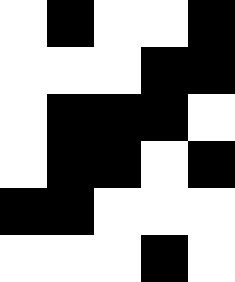[["white", "black", "white", "white", "black"], ["white", "white", "white", "black", "black"], ["white", "black", "black", "black", "white"], ["white", "black", "black", "white", "black"], ["black", "black", "white", "white", "white"], ["white", "white", "white", "black", "white"]]